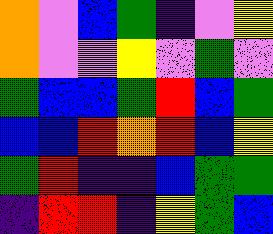[["orange", "violet", "blue", "green", "indigo", "violet", "yellow"], ["orange", "violet", "violet", "yellow", "violet", "green", "violet"], ["green", "blue", "blue", "green", "red", "blue", "green"], ["blue", "blue", "red", "orange", "red", "blue", "yellow"], ["green", "red", "indigo", "indigo", "blue", "green", "green"], ["indigo", "red", "red", "indigo", "yellow", "green", "blue"]]